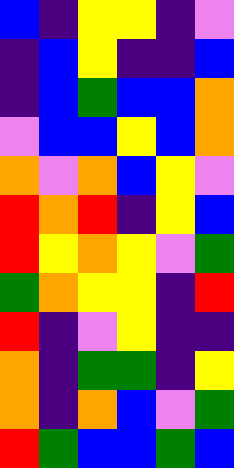[["blue", "indigo", "yellow", "yellow", "indigo", "violet"], ["indigo", "blue", "yellow", "indigo", "indigo", "blue"], ["indigo", "blue", "green", "blue", "blue", "orange"], ["violet", "blue", "blue", "yellow", "blue", "orange"], ["orange", "violet", "orange", "blue", "yellow", "violet"], ["red", "orange", "red", "indigo", "yellow", "blue"], ["red", "yellow", "orange", "yellow", "violet", "green"], ["green", "orange", "yellow", "yellow", "indigo", "red"], ["red", "indigo", "violet", "yellow", "indigo", "indigo"], ["orange", "indigo", "green", "green", "indigo", "yellow"], ["orange", "indigo", "orange", "blue", "violet", "green"], ["red", "green", "blue", "blue", "green", "blue"]]